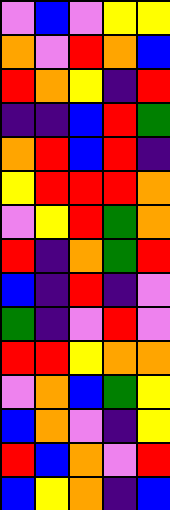[["violet", "blue", "violet", "yellow", "yellow"], ["orange", "violet", "red", "orange", "blue"], ["red", "orange", "yellow", "indigo", "red"], ["indigo", "indigo", "blue", "red", "green"], ["orange", "red", "blue", "red", "indigo"], ["yellow", "red", "red", "red", "orange"], ["violet", "yellow", "red", "green", "orange"], ["red", "indigo", "orange", "green", "red"], ["blue", "indigo", "red", "indigo", "violet"], ["green", "indigo", "violet", "red", "violet"], ["red", "red", "yellow", "orange", "orange"], ["violet", "orange", "blue", "green", "yellow"], ["blue", "orange", "violet", "indigo", "yellow"], ["red", "blue", "orange", "violet", "red"], ["blue", "yellow", "orange", "indigo", "blue"]]